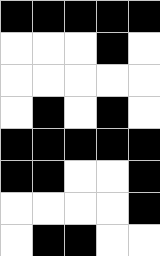[["black", "black", "black", "black", "black"], ["white", "white", "white", "black", "white"], ["white", "white", "white", "white", "white"], ["white", "black", "white", "black", "white"], ["black", "black", "black", "black", "black"], ["black", "black", "white", "white", "black"], ["white", "white", "white", "white", "black"], ["white", "black", "black", "white", "white"]]